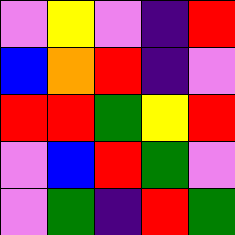[["violet", "yellow", "violet", "indigo", "red"], ["blue", "orange", "red", "indigo", "violet"], ["red", "red", "green", "yellow", "red"], ["violet", "blue", "red", "green", "violet"], ["violet", "green", "indigo", "red", "green"]]